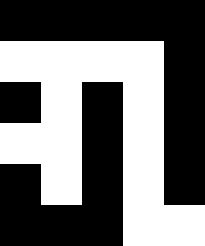[["black", "black", "black", "black", "black"], ["white", "white", "white", "white", "black"], ["black", "white", "black", "white", "black"], ["white", "white", "black", "white", "black"], ["black", "white", "black", "white", "black"], ["black", "black", "black", "white", "white"]]